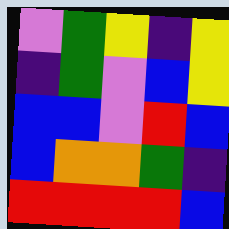[["violet", "green", "yellow", "indigo", "yellow"], ["indigo", "green", "violet", "blue", "yellow"], ["blue", "blue", "violet", "red", "blue"], ["blue", "orange", "orange", "green", "indigo"], ["red", "red", "red", "red", "blue"]]